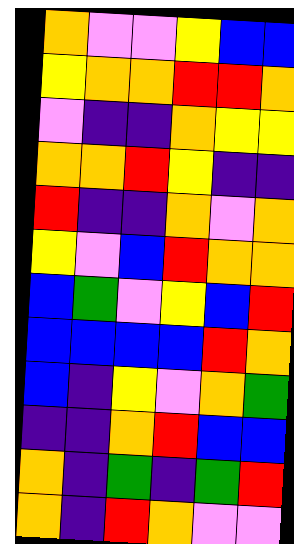[["orange", "violet", "violet", "yellow", "blue", "blue"], ["yellow", "orange", "orange", "red", "red", "orange"], ["violet", "indigo", "indigo", "orange", "yellow", "yellow"], ["orange", "orange", "red", "yellow", "indigo", "indigo"], ["red", "indigo", "indigo", "orange", "violet", "orange"], ["yellow", "violet", "blue", "red", "orange", "orange"], ["blue", "green", "violet", "yellow", "blue", "red"], ["blue", "blue", "blue", "blue", "red", "orange"], ["blue", "indigo", "yellow", "violet", "orange", "green"], ["indigo", "indigo", "orange", "red", "blue", "blue"], ["orange", "indigo", "green", "indigo", "green", "red"], ["orange", "indigo", "red", "orange", "violet", "violet"]]